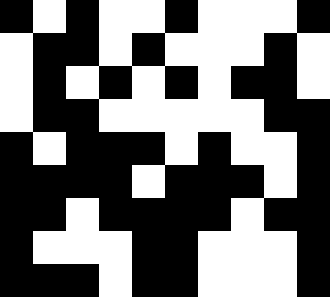[["black", "white", "black", "white", "white", "black", "white", "white", "white", "black"], ["white", "black", "black", "white", "black", "white", "white", "white", "black", "white"], ["white", "black", "white", "black", "white", "black", "white", "black", "black", "white"], ["white", "black", "black", "white", "white", "white", "white", "white", "black", "black"], ["black", "white", "black", "black", "black", "white", "black", "white", "white", "black"], ["black", "black", "black", "black", "white", "black", "black", "black", "white", "black"], ["black", "black", "white", "black", "black", "black", "black", "white", "black", "black"], ["black", "white", "white", "white", "black", "black", "white", "white", "white", "black"], ["black", "black", "black", "white", "black", "black", "white", "white", "white", "black"]]